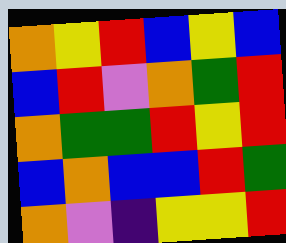[["orange", "yellow", "red", "blue", "yellow", "blue"], ["blue", "red", "violet", "orange", "green", "red"], ["orange", "green", "green", "red", "yellow", "red"], ["blue", "orange", "blue", "blue", "red", "green"], ["orange", "violet", "indigo", "yellow", "yellow", "red"]]